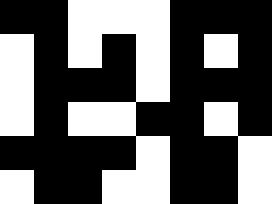[["black", "black", "white", "white", "white", "black", "black", "black"], ["white", "black", "white", "black", "white", "black", "white", "black"], ["white", "black", "black", "black", "white", "black", "black", "black"], ["white", "black", "white", "white", "black", "black", "white", "black"], ["black", "black", "black", "black", "white", "black", "black", "white"], ["white", "black", "black", "white", "white", "black", "black", "white"]]